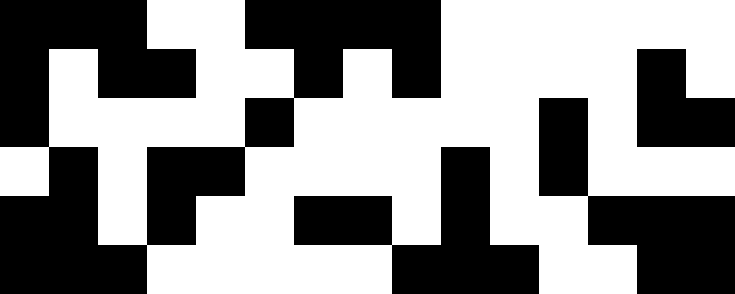[["black", "black", "black", "white", "white", "black", "black", "black", "black", "white", "white", "white", "white", "white", "white"], ["black", "white", "black", "black", "white", "white", "black", "white", "black", "white", "white", "white", "white", "black", "white"], ["black", "white", "white", "white", "white", "black", "white", "white", "white", "white", "white", "black", "white", "black", "black"], ["white", "black", "white", "black", "black", "white", "white", "white", "white", "black", "white", "black", "white", "white", "white"], ["black", "black", "white", "black", "white", "white", "black", "black", "white", "black", "white", "white", "black", "black", "black"], ["black", "black", "black", "white", "white", "white", "white", "white", "black", "black", "black", "white", "white", "black", "black"]]